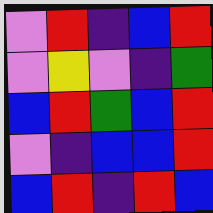[["violet", "red", "indigo", "blue", "red"], ["violet", "yellow", "violet", "indigo", "green"], ["blue", "red", "green", "blue", "red"], ["violet", "indigo", "blue", "blue", "red"], ["blue", "red", "indigo", "red", "blue"]]